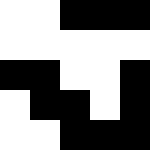[["white", "white", "black", "black", "black"], ["white", "white", "white", "white", "white"], ["black", "black", "white", "white", "black"], ["white", "black", "black", "white", "black"], ["white", "white", "black", "black", "black"]]